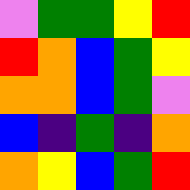[["violet", "green", "green", "yellow", "red"], ["red", "orange", "blue", "green", "yellow"], ["orange", "orange", "blue", "green", "violet"], ["blue", "indigo", "green", "indigo", "orange"], ["orange", "yellow", "blue", "green", "red"]]